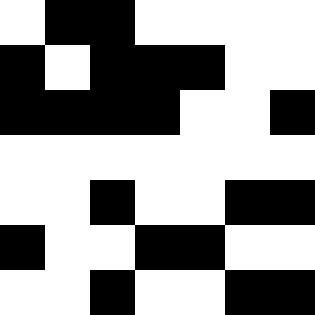[["white", "black", "black", "white", "white", "white", "white"], ["black", "white", "black", "black", "black", "white", "white"], ["black", "black", "black", "black", "white", "white", "black"], ["white", "white", "white", "white", "white", "white", "white"], ["white", "white", "black", "white", "white", "black", "black"], ["black", "white", "white", "black", "black", "white", "white"], ["white", "white", "black", "white", "white", "black", "black"]]